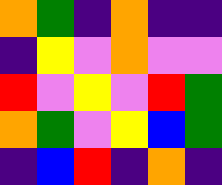[["orange", "green", "indigo", "orange", "indigo", "indigo"], ["indigo", "yellow", "violet", "orange", "violet", "violet"], ["red", "violet", "yellow", "violet", "red", "green"], ["orange", "green", "violet", "yellow", "blue", "green"], ["indigo", "blue", "red", "indigo", "orange", "indigo"]]